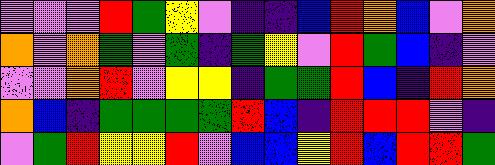[["violet", "violet", "violet", "red", "green", "yellow", "violet", "indigo", "indigo", "blue", "red", "orange", "blue", "violet", "orange"], ["orange", "violet", "orange", "green", "violet", "green", "indigo", "green", "yellow", "violet", "red", "green", "blue", "indigo", "violet"], ["violet", "violet", "orange", "red", "violet", "yellow", "yellow", "indigo", "green", "green", "red", "blue", "indigo", "red", "orange"], ["orange", "blue", "indigo", "green", "green", "green", "green", "red", "blue", "indigo", "red", "red", "red", "violet", "indigo"], ["violet", "green", "red", "yellow", "yellow", "red", "violet", "blue", "blue", "yellow", "red", "blue", "red", "red", "green"]]